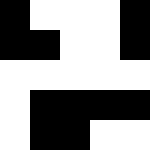[["black", "white", "white", "white", "black"], ["black", "black", "white", "white", "black"], ["white", "white", "white", "white", "white"], ["white", "black", "black", "black", "black"], ["white", "black", "black", "white", "white"]]